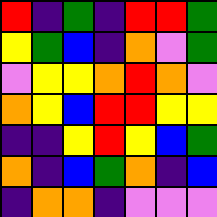[["red", "indigo", "green", "indigo", "red", "red", "green"], ["yellow", "green", "blue", "indigo", "orange", "violet", "green"], ["violet", "yellow", "yellow", "orange", "red", "orange", "violet"], ["orange", "yellow", "blue", "red", "red", "yellow", "yellow"], ["indigo", "indigo", "yellow", "red", "yellow", "blue", "green"], ["orange", "indigo", "blue", "green", "orange", "indigo", "blue"], ["indigo", "orange", "orange", "indigo", "violet", "violet", "violet"]]